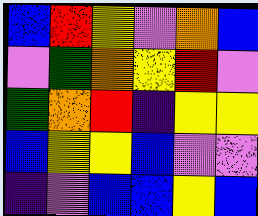[["blue", "red", "yellow", "violet", "orange", "blue"], ["violet", "green", "orange", "yellow", "red", "violet"], ["green", "orange", "red", "indigo", "yellow", "yellow"], ["blue", "yellow", "yellow", "blue", "violet", "violet"], ["indigo", "violet", "blue", "blue", "yellow", "blue"]]